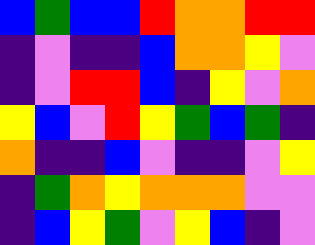[["blue", "green", "blue", "blue", "red", "orange", "orange", "red", "red"], ["indigo", "violet", "indigo", "indigo", "blue", "orange", "orange", "yellow", "violet"], ["indigo", "violet", "red", "red", "blue", "indigo", "yellow", "violet", "orange"], ["yellow", "blue", "violet", "red", "yellow", "green", "blue", "green", "indigo"], ["orange", "indigo", "indigo", "blue", "violet", "indigo", "indigo", "violet", "yellow"], ["indigo", "green", "orange", "yellow", "orange", "orange", "orange", "violet", "violet"], ["indigo", "blue", "yellow", "green", "violet", "yellow", "blue", "indigo", "violet"]]